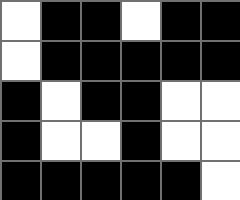[["white", "black", "black", "white", "black", "black"], ["white", "black", "black", "black", "black", "black"], ["black", "white", "black", "black", "white", "white"], ["black", "white", "white", "black", "white", "white"], ["black", "black", "black", "black", "black", "white"]]